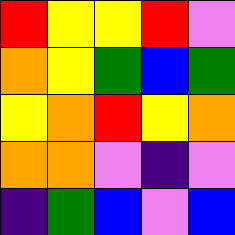[["red", "yellow", "yellow", "red", "violet"], ["orange", "yellow", "green", "blue", "green"], ["yellow", "orange", "red", "yellow", "orange"], ["orange", "orange", "violet", "indigo", "violet"], ["indigo", "green", "blue", "violet", "blue"]]